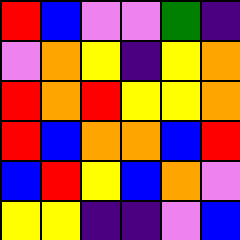[["red", "blue", "violet", "violet", "green", "indigo"], ["violet", "orange", "yellow", "indigo", "yellow", "orange"], ["red", "orange", "red", "yellow", "yellow", "orange"], ["red", "blue", "orange", "orange", "blue", "red"], ["blue", "red", "yellow", "blue", "orange", "violet"], ["yellow", "yellow", "indigo", "indigo", "violet", "blue"]]